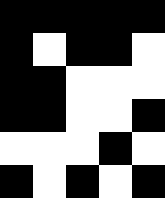[["black", "black", "black", "black", "black"], ["black", "white", "black", "black", "white"], ["black", "black", "white", "white", "white"], ["black", "black", "white", "white", "black"], ["white", "white", "white", "black", "white"], ["black", "white", "black", "white", "black"]]